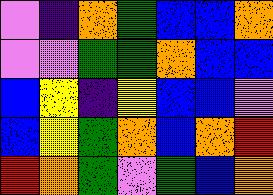[["violet", "indigo", "orange", "green", "blue", "blue", "orange"], ["violet", "violet", "green", "green", "orange", "blue", "blue"], ["blue", "yellow", "indigo", "yellow", "blue", "blue", "violet"], ["blue", "yellow", "green", "orange", "blue", "orange", "red"], ["red", "orange", "green", "violet", "green", "blue", "orange"]]